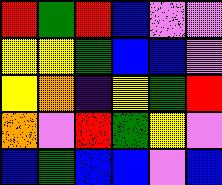[["red", "green", "red", "blue", "violet", "violet"], ["yellow", "yellow", "green", "blue", "blue", "violet"], ["yellow", "orange", "indigo", "yellow", "green", "red"], ["orange", "violet", "red", "green", "yellow", "violet"], ["blue", "green", "blue", "blue", "violet", "blue"]]